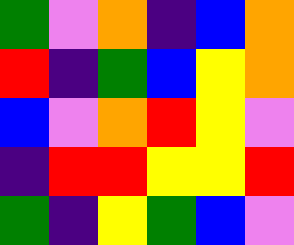[["green", "violet", "orange", "indigo", "blue", "orange"], ["red", "indigo", "green", "blue", "yellow", "orange"], ["blue", "violet", "orange", "red", "yellow", "violet"], ["indigo", "red", "red", "yellow", "yellow", "red"], ["green", "indigo", "yellow", "green", "blue", "violet"]]